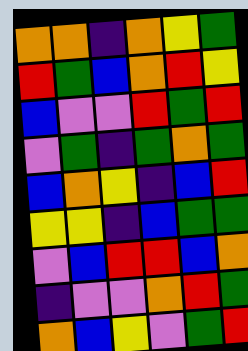[["orange", "orange", "indigo", "orange", "yellow", "green"], ["red", "green", "blue", "orange", "red", "yellow"], ["blue", "violet", "violet", "red", "green", "red"], ["violet", "green", "indigo", "green", "orange", "green"], ["blue", "orange", "yellow", "indigo", "blue", "red"], ["yellow", "yellow", "indigo", "blue", "green", "green"], ["violet", "blue", "red", "red", "blue", "orange"], ["indigo", "violet", "violet", "orange", "red", "green"], ["orange", "blue", "yellow", "violet", "green", "red"]]